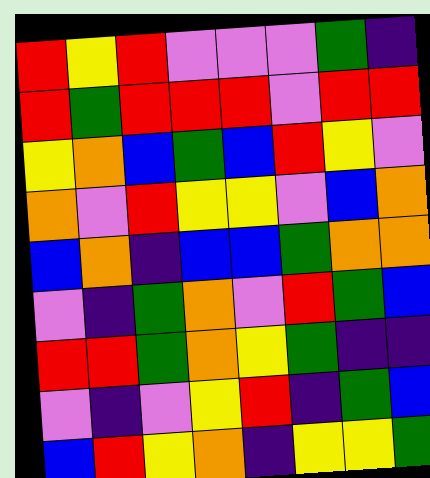[["red", "yellow", "red", "violet", "violet", "violet", "green", "indigo"], ["red", "green", "red", "red", "red", "violet", "red", "red"], ["yellow", "orange", "blue", "green", "blue", "red", "yellow", "violet"], ["orange", "violet", "red", "yellow", "yellow", "violet", "blue", "orange"], ["blue", "orange", "indigo", "blue", "blue", "green", "orange", "orange"], ["violet", "indigo", "green", "orange", "violet", "red", "green", "blue"], ["red", "red", "green", "orange", "yellow", "green", "indigo", "indigo"], ["violet", "indigo", "violet", "yellow", "red", "indigo", "green", "blue"], ["blue", "red", "yellow", "orange", "indigo", "yellow", "yellow", "green"]]